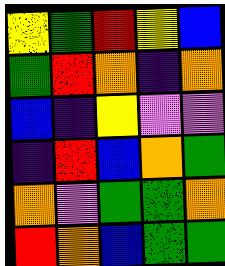[["yellow", "green", "red", "yellow", "blue"], ["green", "red", "orange", "indigo", "orange"], ["blue", "indigo", "yellow", "violet", "violet"], ["indigo", "red", "blue", "orange", "green"], ["orange", "violet", "green", "green", "orange"], ["red", "orange", "blue", "green", "green"]]